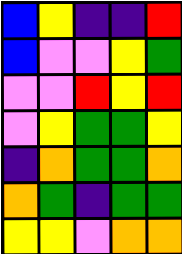[["blue", "yellow", "indigo", "indigo", "red"], ["blue", "violet", "violet", "yellow", "green"], ["violet", "violet", "red", "yellow", "red"], ["violet", "yellow", "green", "green", "yellow"], ["indigo", "orange", "green", "green", "orange"], ["orange", "green", "indigo", "green", "green"], ["yellow", "yellow", "violet", "orange", "orange"]]